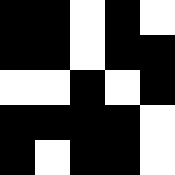[["black", "black", "white", "black", "white"], ["black", "black", "white", "black", "black"], ["white", "white", "black", "white", "black"], ["black", "black", "black", "black", "white"], ["black", "white", "black", "black", "white"]]